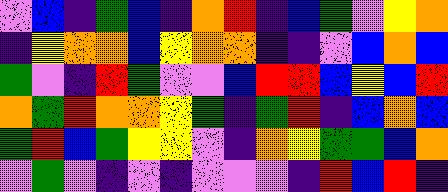[["violet", "blue", "indigo", "green", "blue", "indigo", "orange", "red", "indigo", "blue", "green", "violet", "yellow", "orange"], ["indigo", "yellow", "orange", "orange", "blue", "yellow", "orange", "orange", "indigo", "indigo", "violet", "blue", "orange", "blue"], ["green", "violet", "indigo", "red", "green", "violet", "violet", "blue", "red", "red", "blue", "yellow", "blue", "red"], ["orange", "green", "red", "orange", "orange", "yellow", "green", "indigo", "green", "red", "indigo", "blue", "orange", "blue"], ["green", "red", "blue", "green", "yellow", "yellow", "violet", "indigo", "orange", "yellow", "green", "green", "blue", "orange"], ["violet", "green", "violet", "indigo", "violet", "indigo", "violet", "violet", "violet", "indigo", "red", "blue", "red", "indigo"]]